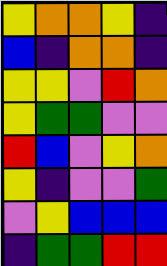[["yellow", "orange", "orange", "yellow", "indigo"], ["blue", "indigo", "orange", "orange", "indigo"], ["yellow", "yellow", "violet", "red", "orange"], ["yellow", "green", "green", "violet", "violet"], ["red", "blue", "violet", "yellow", "orange"], ["yellow", "indigo", "violet", "violet", "green"], ["violet", "yellow", "blue", "blue", "blue"], ["indigo", "green", "green", "red", "red"]]